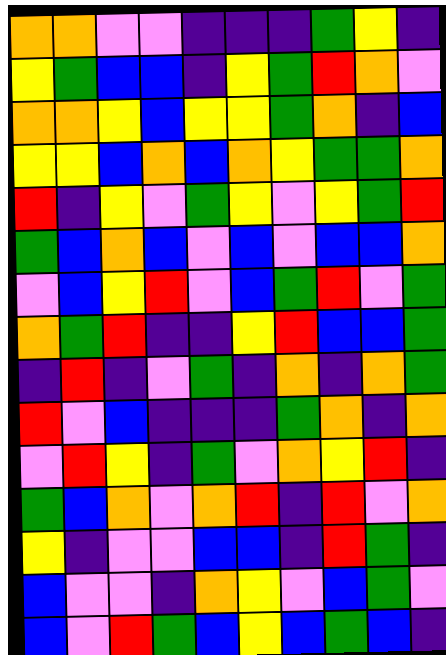[["orange", "orange", "violet", "violet", "indigo", "indigo", "indigo", "green", "yellow", "indigo"], ["yellow", "green", "blue", "blue", "indigo", "yellow", "green", "red", "orange", "violet"], ["orange", "orange", "yellow", "blue", "yellow", "yellow", "green", "orange", "indigo", "blue"], ["yellow", "yellow", "blue", "orange", "blue", "orange", "yellow", "green", "green", "orange"], ["red", "indigo", "yellow", "violet", "green", "yellow", "violet", "yellow", "green", "red"], ["green", "blue", "orange", "blue", "violet", "blue", "violet", "blue", "blue", "orange"], ["violet", "blue", "yellow", "red", "violet", "blue", "green", "red", "violet", "green"], ["orange", "green", "red", "indigo", "indigo", "yellow", "red", "blue", "blue", "green"], ["indigo", "red", "indigo", "violet", "green", "indigo", "orange", "indigo", "orange", "green"], ["red", "violet", "blue", "indigo", "indigo", "indigo", "green", "orange", "indigo", "orange"], ["violet", "red", "yellow", "indigo", "green", "violet", "orange", "yellow", "red", "indigo"], ["green", "blue", "orange", "violet", "orange", "red", "indigo", "red", "violet", "orange"], ["yellow", "indigo", "violet", "violet", "blue", "blue", "indigo", "red", "green", "indigo"], ["blue", "violet", "violet", "indigo", "orange", "yellow", "violet", "blue", "green", "violet"], ["blue", "violet", "red", "green", "blue", "yellow", "blue", "green", "blue", "indigo"]]